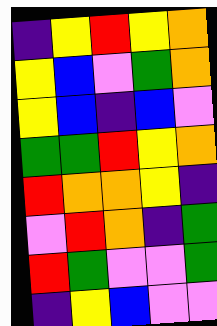[["indigo", "yellow", "red", "yellow", "orange"], ["yellow", "blue", "violet", "green", "orange"], ["yellow", "blue", "indigo", "blue", "violet"], ["green", "green", "red", "yellow", "orange"], ["red", "orange", "orange", "yellow", "indigo"], ["violet", "red", "orange", "indigo", "green"], ["red", "green", "violet", "violet", "green"], ["indigo", "yellow", "blue", "violet", "violet"]]